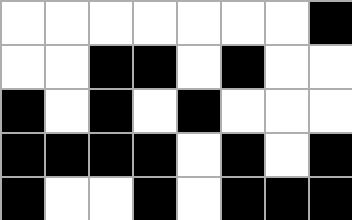[["white", "white", "white", "white", "white", "white", "white", "black"], ["white", "white", "black", "black", "white", "black", "white", "white"], ["black", "white", "black", "white", "black", "white", "white", "white"], ["black", "black", "black", "black", "white", "black", "white", "black"], ["black", "white", "white", "black", "white", "black", "black", "black"]]